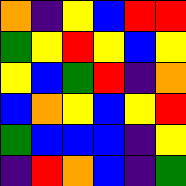[["orange", "indigo", "yellow", "blue", "red", "red"], ["green", "yellow", "red", "yellow", "blue", "yellow"], ["yellow", "blue", "green", "red", "indigo", "orange"], ["blue", "orange", "yellow", "blue", "yellow", "red"], ["green", "blue", "blue", "blue", "indigo", "yellow"], ["indigo", "red", "orange", "blue", "indigo", "green"]]